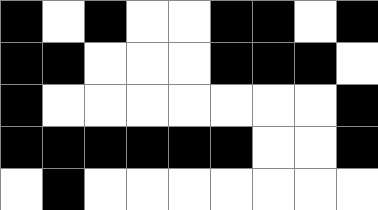[["black", "white", "black", "white", "white", "black", "black", "white", "black"], ["black", "black", "white", "white", "white", "black", "black", "black", "white"], ["black", "white", "white", "white", "white", "white", "white", "white", "black"], ["black", "black", "black", "black", "black", "black", "white", "white", "black"], ["white", "black", "white", "white", "white", "white", "white", "white", "white"]]